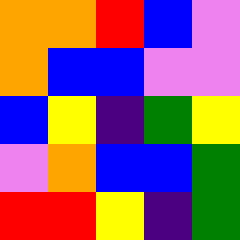[["orange", "orange", "red", "blue", "violet"], ["orange", "blue", "blue", "violet", "violet"], ["blue", "yellow", "indigo", "green", "yellow"], ["violet", "orange", "blue", "blue", "green"], ["red", "red", "yellow", "indigo", "green"]]